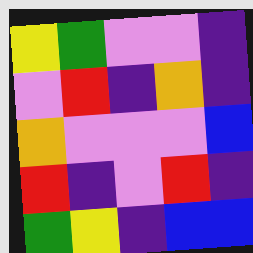[["yellow", "green", "violet", "violet", "indigo"], ["violet", "red", "indigo", "orange", "indigo"], ["orange", "violet", "violet", "violet", "blue"], ["red", "indigo", "violet", "red", "indigo"], ["green", "yellow", "indigo", "blue", "blue"]]